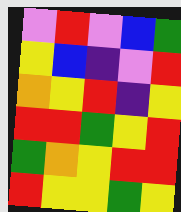[["violet", "red", "violet", "blue", "green"], ["yellow", "blue", "indigo", "violet", "red"], ["orange", "yellow", "red", "indigo", "yellow"], ["red", "red", "green", "yellow", "red"], ["green", "orange", "yellow", "red", "red"], ["red", "yellow", "yellow", "green", "yellow"]]